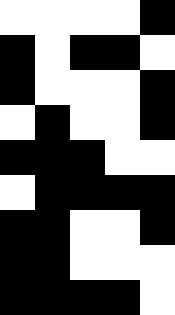[["white", "white", "white", "white", "black"], ["black", "white", "black", "black", "white"], ["black", "white", "white", "white", "black"], ["white", "black", "white", "white", "black"], ["black", "black", "black", "white", "white"], ["white", "black", "black", "black", "black"], ["black", "black", "white", "white", "black"], ["black", "black", "white", "white", "white"], ["black", "black", "black", "black", "white"]]